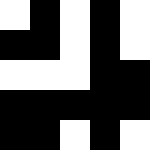[["white", "black", "white", "black", "white"], ["black", "black", "white", "black", "white"], ["white", "white", "white", "black", "black"], ["black", "black", "black", "black", "black"], ["black", "black", "white", "black", "white"]]